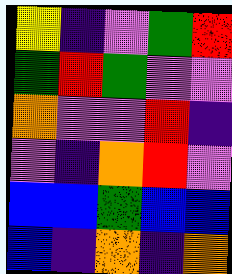[["yellow", "indigo", "violet", "green", "red"], ["green", "red", "green", "violet", "violet"], ["orange", "violet", "violet", "red", "indigo"], ["violet", "indigo", "orange", "red", "violet"], ["blue", "blue", "green", "blue", "blue"], ["blue", "indigo", "orange", "indigo", "orange"]]